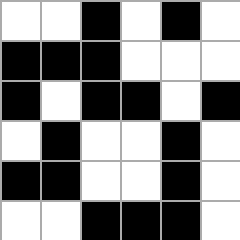[["white", "white", "black", "white", "black", "white"], ["black", "black", "black", "white", "white", "white"], ["black", "white", "black", "black", "white", "black"], ["white", "black", "white", "white", "black", "white"], ["black", "black", "white", "white", "black", "white"], ["white", "white", "black", "black", "black", "white"]]